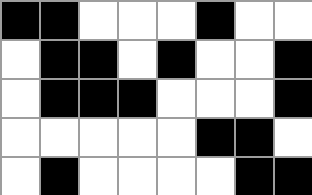[["black", "black", "white", "white", "white", "black", "white", "white"], ["white", "black", "black", "white", "black", "white", "white", "black"], ["white", "black", "black", "black", "white", "white", "white", "black"], ["white", "white", "white", "white", "white", "black", "black", "white"], ["white", "black", "white", "white", "white", "white", "black", "black"]]